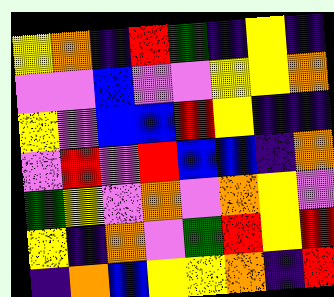[["yellow", "orange", "indigo", "red", "green", "indigo", "yellow", "indigo"], ["violet", "violet", "blue", "violet", "violet", "yellow", "yellow", "orange"], ["yellow", "violet", "blue", "blue", "red", "yellow", "indigo", "indigo"], ["violet", "red", "violet", "red", "blue", "blue", "indigo", "orange"], ["green", "yellow", "violet", "orange", "violet", "orange", "yellow", "violet"], ["yellow", "indigo", "orange", "violet", "green", "red", "yellow", "red"], ["indigo", "orange", "blue", "yellow", "yellow", "orange", "indigo", "red"]]